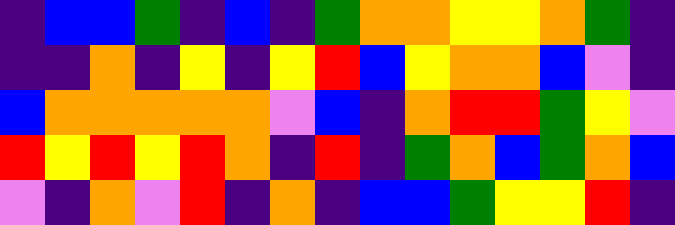[["indigo", "blue", "blue", "green", "indigo", "blue", "indigo", "green", "orange", "orange", "yellow", "yellow", "orange", "green", "indigo"], ["indigo", "indigo", "orange", "indigo", "yellow", "indigo", "yellow", "red", "blue", "yellow", "orange", "orange", "blue", "violet", "indigo"], ["blue", "orange", "orange", "orange", "orange", "orange", "violet", "blue", "indigo", "orange", "red", "red", "green", "yellow", "violet"], ["red", "yellow", "red", "yellow", "red", "orange", "indigo", "red", "indigo", "green", "orange", "blue", "green", "orange", "blue"], ["violet", "indigo", "orange", "violet", "red", "indigo", "orange", "indigo", "blue", "blue", "green", "yellow", "yellow", "red", "indigo"]]